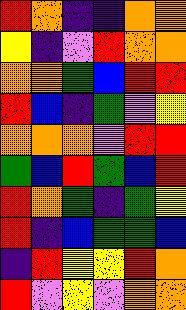[["red", "orange", "indigo", "indigo", "orange", "orange"], ["yellow", "indigo", "violet", "red", "orange", "orange"], ["orange", "orange", "green", "blue", "red", "red"], ["red", "blue", "indigo", "green", "violet", "yellow"], ["orange", "orange", "orange", "violet", "red", "red"], ["green", "blue", "red", "green", "blue", "red"], ["red", "orange", "green", "indigo", "green", "yellow"], ["red", "indigo", "blue", "green", "green", "blue"], ["indigo", "red", "yellow", "yellow", "red", "orange"], ["red", "violet", "yellow", "violet", "orange", "orange"]]